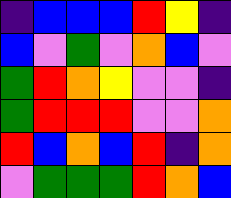[["indigo", "blue", "blue", "blue", "red", "yellow", "indigo"], ["blue", "violet", "green", "violet", "orange", "blue", "violet"], ["green", "red", "orange", "yellow", "violet", "violet", "indigo"], ["green", "red", "red", "red", "violet", "violet", "orange"], ["red", "blue", "orange", "blue", "red", "indigo", "orange"], ["violet", "green", "green", "green", "red", "orange", "blue"]]